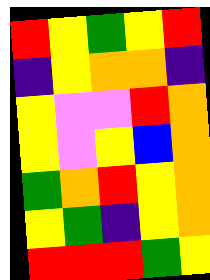[["red", "yellow", "green", "yellow", "red"], ["indigo", "yellow", "orange", "orange", "indigo"], ["yellow", "violet", "violet", "red", "orange"], ["yellow", "violet", "yellow", "blue", "orange"], ["green", "orange", "red", "yellow", "orange"], ["yellow", "green", "indigo", "yellow", "orange"], ["red", "red", "red", "green", "yellow"]]